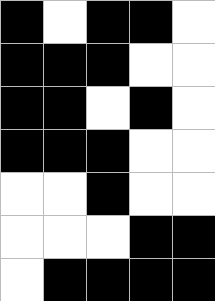[["black", "white", "black", "black", "white"], ["black", "black", "black", "white", "white"], ["black", "black", "white", "black", "white"], ["black", "black", "black", "white", "white"], ["white", "white", "black", "white", "white"], ["white", "white", "white", "black", "black"], ["white", "black", "black", "black", "black"]]